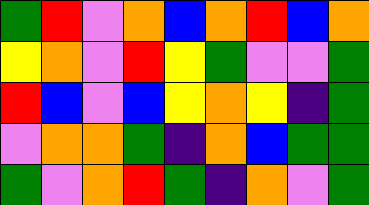[["green", "red", "violet", "orange", "blue", "orange", "red", "blue", "orange"], ["yellow", "orange", "violet", "red", "yellow", "green", "violet", "violet", "green"], ["red", "blue", "violet", "blue", "yellow", "orange", "yellow", "indigo", "green"], ["violet", "orange", "orange", "green", "indigo", "orange", "blue", "green", "green"], ["green", "violet", "orange", "red", "green", "indigo", "orange", "violet", "green"]]